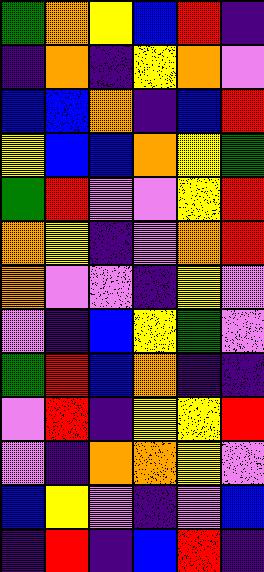[["green", "orange", "yellow", "blue", "red", "indigo"], ["indigo", "orange", "indigo", "yellow", "orange", "violet"], ["blue", "blue", "orange", "indigo", "blue", "red"], ["yellow", "blue", "blue", "orange", "yellow", "green"], ["green", "red", "violet", "violet", "yellow", "red"], ["orange", "yellow", "indigo", "violet", "orange", "red"], ["orange", "violet", "violet", "indigo", "yellow", "violet"], ["violet", "indigo", "blue", "yellow", "green", "violet"], ["green", "red", "blue", "orange", "indigo", "indigo"], ["violet", "red", "indigo", "yellow", "yellow", "red"], ["violet", "indigo", "orange", "orange", "yellow", "violet"], ["blue", "yellow", "violet", "indigo", "violet", "blue"], ["indigo", "red", "indigo", "blue", "red", "indigo"]]